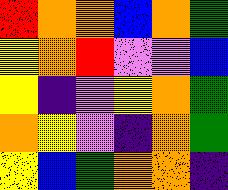[["red", "orange", "orange", "blue", "orange", "green"], ["yellow", "orange", "red", "violet", "violet", "blue"], ["yellow", "indigo", "violet", "yellow", "orange", "green"], ["orange", "yellow", "violet", "indigo", "orange", "green"], ["yellow", "blue", "green", "orange", "orange", "indigo"]]